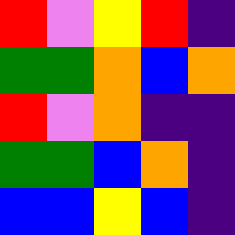[["red", "violet", "yellow", "red", "indigo"], ["green", "green", "orange", "blue", "orange"], ["red", "violet", "orange", "indigo", "indigo"], ["green", "green", "blue", "orange", "indigo"], ["blue", "blue", "yellow", "blue", "indigo"]]